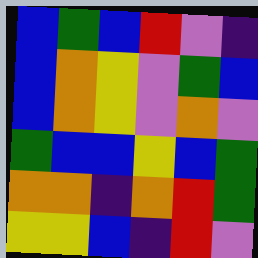[["blue", "green", "blue", "red", "violet", "indigo"], ["blue", "orange", "yellow", "violet", "green", "blue"], ["blue", "orange", "yellow", "violet", "orange", "violet"], ["green", "blue", "blue", "yellow", "blue", "green"], ["orange", "orange", "indigo", "orange", "red", "green"], ["yellow", "yellow", "blue", "indigo", "red", "violet"]]